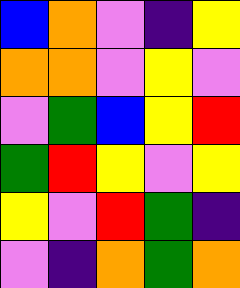[["blue", "orange", "violet", "indigo", "yellow"], ["orange", "orange", "violet", "yellow", "violet"], ["violet", "green", "blue", "yellow", "red"], ["green", "red", "yellow", "violet", "yellow"], ["yellow", "violet", "red", "green", "indigo"], ["violet", "indigo", "orange", "green", "orange"]]